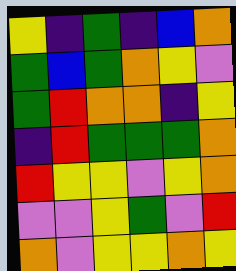[["yellow", "indigo", "green", "indigo", "blue", "orange"], ["green", "blue", "green", "orange", "yellow", "violet"], ["green", "red", "orange", "orange", "indigo", "yellow"], ["indigo", "red", "green", "green", "green", "orange"], ["red", "yellow", "yellow", "violet", "yellow", "orange"], ["violet", "violet", "yellow", "green", "violet", "red"], ["orange", "violet", "yellow", "yellow", "orange", "yellow"]]